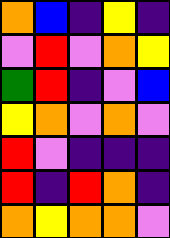[["orange", "blue", "indigo", "yellow", "indigo"], ["violet", "red", "violet", "orange", "yellow"], ["green", "red", "indigo", "violet", "blue"], ["yellow", "orange", "violet", "orange", "violet"], ["red", "violet", "indigo", "indigo", "indigo"], ["red", "indigo", "red", "orange", "indigo"], ["orange", "yellow", "orange", "orange", "violet"]]